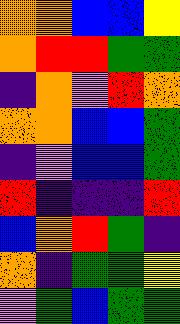[["orange", "orange", "blue", "blue", "yellow"], ["orange", "red", "red", "green", "green"], ["indigo", "orange", "violet", "red", "orange"], ["orange", "orange", "blue", "blue", "green"], ["indigo", "violet", "blue", "blue", "green"], ["red", "indigo", "indigo", "indigo", "red"], ["blue", "orange", "red", "green", "indigo"], ["orange", "indigo", "green", "green", "yellow"], ["violet", "green", "blue", "green", "green"]]